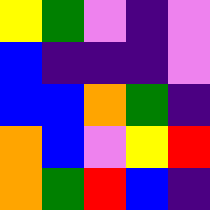[["yellow", "green", "violet", "indigo", "violet"], ["blue", "indigo", "indigo", "indigo", "violet"], ["blue", "blue", "orange", "green", "indigo"], ["orange", "blue", "violet", "yellow", "red"], ["orange", "green", "red", "blue", "indigo"]]